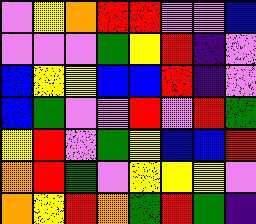[["violet", "yellow", "orange", "red", "red", "violet", "violet", "blue"], ["violet", "violet", "violet", "green", "yellow", "red", "indigo", "violet"], ["blue", "yellow", "yellow", "blue", "blue", "red", "indigo", "violet"], ["blue", "green", "violet", "violet", "red", "violet", "red", "green"], ["yellow", "red", "violet", "green", "yellow", "blue", "blue", "red"], ["orange", "red", "green", "violet", "yellow", "yellow", "yellow", "violet"], ["orange", "yellow", "red", "orange", "green", "red", "green", "indigo"]]